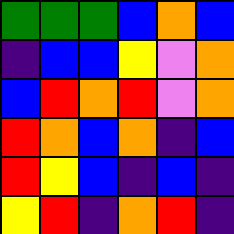[["green", "green", "green", "blue", "orange", "blue"], ["indigo", "blue", "blue", "yellow", "violet", "orange"], ["blue", "red", "orange", "red", "violet", "orange"], ["red", "orange", "blue", "orange", "indigo", "blue"], ["red", "yellow", "blue", "indigo", "blue", "indigo"], ["yellow", "red", "indigo", "orange", "red", "indigo"]]